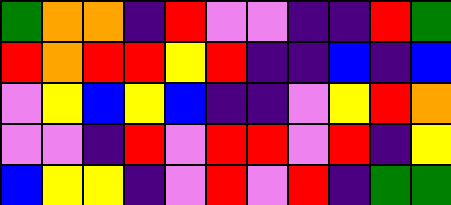[["green", "orange", "orange", "indigo", "red", "violet", "violet", "indigo", "indigo", "red", "green"], ["red", "orange", "red", "red", "yellow", "red", "indigo", "indigo", "blue", "indigo", "blue"], ["violet", "yellow", "blue", "yellow", "blue", "indigo", "indigo", "violet", "yellow", "red", "orange"], ["violet", "violet", "indigo", "red", "violet", "red", "red", "violet", "red", "indigo", "yellow"], ["blue", "yellow", "yellow", "indigo", "violet", "red", "violet", "red", "indigo", "green", "green"]]